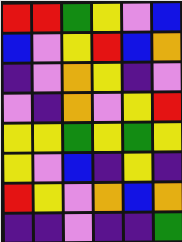[["red", "red", "green", "yellow", "violet", "blue"], ["blue", "violet", "yellow", "red", "blue", "orange"], ["indigo", "violet", "orange", "yellow", "indigo", "violet"], ["violet", "indigo", "orange", "violet", "yellow", "red"], ["yellow", "yellow", "green", "yellow", "green", "yellow"], ["yellow", "violet", "blue", "indigo", "yellow", "indigo"], ["red", "yellow", "violet", "orange", "blue", "orange"], ["indigo", "indigo", "violet", "indigo", "indigo", "green"]]